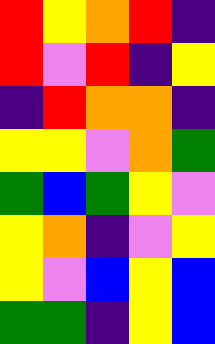[["red", "yellow", "orange", "red", "indigo"], ["red", "violet", "red", "indigo", "yellow"], ["indigo", "red", "orange", "orange", "indigo"], ["yellow", "yellow", "violet", "orange", "green"], ["green", "blue", "green", "yellow", "violet"], ["yellow", "orange", "indigo", "violet", "yellow"], ["yellow", "violet", "blue", "yellow", "blue"], ["green", "green", "indigo", "yellow", "blue"]]